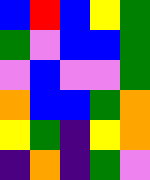[["blue", "red", "blue", "yellow", "green"], ["green", "violet", "blue", "blue", "green"], ["violet", "blue", "violet", "violet", "green"], ["orange", "blue", "blue", "green", "orange"], ["yellow", "green", "indigo", "yellow", "orange"], ["indigo", "orange", "indigo", "green", "violet"]]